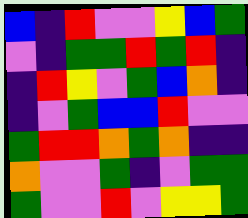[["blue", "indigo", "red", "violet", "violet", "yellow", "blue", "green"], ["violet", "indigo", "green", "green", "red", "green", "red", "indigo"], ["indigo", "red", "yellow", "violet", "green", "blue", "orange", "indigo"], ["indigo", "violet", "green", "blue", "blue", "red", "violet", "violet"], ["green", "red", "red", "orange", "green", "orange", "indigo", "indigo"], ["orange", "violet", "violet", "green", "indigo", "violet", "green", "green"], ["green", "violet", "violet", "red", "violet", "yellow", "yellow", "green"]]